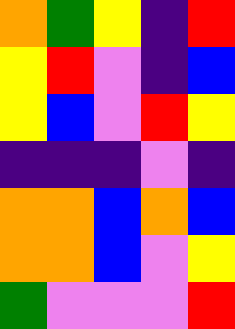[["orange", "green", "yellow", "indigo", "red"], ["yellow", "red", "violet", "indigo", "blue"], ["yellow", "blue", "violet", "red", "yellow"], ["indigo", "indigo", "indigo", "violet", "indigo"], ["orange", "orange", "blue", "orange", "blue"], ["orange", "orange", "blue", "violet", "yellow"], ["green", "violet", "violet", "violet", "red"]]